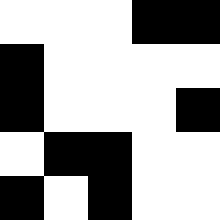[["white", "white", "white", "black", "black"], ["black", "white", "white", "white", "white"], ["black", "white", "white", "white", "black"], ["white", "black", "black", "white", "white"], ["black", "white", "black", "white", "white"]]